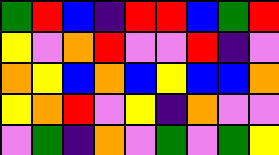[["green", "red", "blue", "indigo", "red", "red", "blue", "green", "red"], ["yellow", "violet", "orange", "red", "violet", "violet", "red", "indigo", "violet"], ["orange", "yellow", "blue", "orange", "blue", "yellow", "blue", "blue", "orange"], ["yellow", "orange", "red", "violet", "yellow", "indigo", "orange", "violet", "violet"], ["violet", "green", "indigo", "orange", "violet", "green", "violet", "green", "yellow"]]